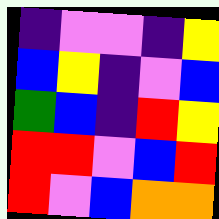[["indigo", "violet", "violet", "indigo", "yellow"], ["blue", "yellow", "indigo", "violet", "blue"], ["green", "blue", "indigo", "red", "yellow"], ["red", "red", "violet", "blue", "red"], ["red", "violet", "blue", "orange", "orange"]]